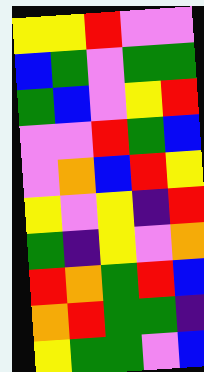[["yellow", "yellow", "red", "violet", "violet"], ["blue", "green", "violet", "green", "green"], ["green", "blue", "violet", "yellow", "red"], ["violet", "violet", "red", "green", "blue"], ["violet", "orange", "blue", "red", "yellow"], ["yellow", "violet", "yellow", "indigo", "red"], ["green", "indigo", "yellow", "violet", "orange"], ["red", "orange", "green", "red", "blue"], ["orange", "red", "green", "green", "indigo"], ["yellow", "green", "green", "violet", "blue"]]